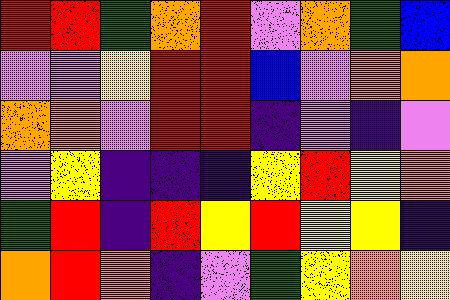[["red", "red", "green", "orange", "red", "violet", "orange", "green", "blue"], ["violet", "violet", "yellow", "red", "red", "blue", "violet", "orange", "orange"], ["orange", "orange", "violet", "red", "red", "indigo", "violet", "indigo", "violet"], ["violet", "yellow", "indigo", "indigo", "indigo", "yellow", "red", "yellow", "orange"], ["green", "red", "indigo", "red", "yellow", "red", "yellow", "yellow", "indigo"], ["orange", "red", "orange", "indigo", "violet", "green", "yellow", "orange", "yellow"]]